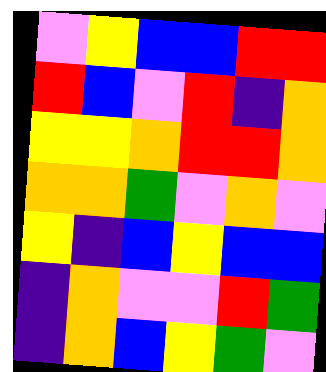[["violet", "yellow", "blue", "blue", "red", "red"], ["red", "blue", "violet", "red", "indigo", "orange"], ["yellow", "yellow", "orange", "red", "red", "orange"], ["orange", "orange", "green", "violet", "orange", "violet"], ["yellow", "indigo", "blue", "yellow", "blue", "blue"], ["indigo", "orange", "violet", "violet", "red", "green"], ["indigo", "orange", "blue", "yellow", "green", "violet"]]